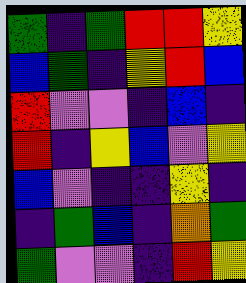[["green", "indigo", "green", "red", "red", "yellow"], ["blue", "green", "indigo", "yellow", "red", "blue"], ["red", "violet", "violet", "indigo", "blue", "indigo"], ["red", "indigo", "yellow", "blue", "violet", "yellow"], ["blue", "violet", "indigo", "indigo", "yellow", "indigo"], ["indigo", "green", "blue", "indigo", "orange", "green"], ["green", "violet", "violet", "indigo", "red", "yellow"]]